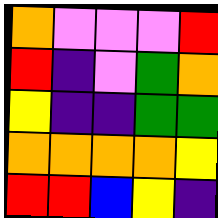[["orange", "violet", "violet", "violet", "red"], ["red", "indigo", "violet", "green", "orange"], ["yellow", "indigo", "indigo", "green", "green"], ["orange", "orange", "orange", "orange", "yellow"], ["red", "red", "blue", "yellow", "indigo"]]